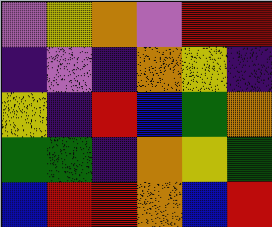[["violet", "yellow", "orange", "violet", "red", "red"], ["indigo", "violet", "indigo", "orange", "yellow", "indigo"], ["yellow", "indigo", "red", "blue", "green", "orange"], ["green", "green", "indigo", "orange", "yellow", "green"], ["blue", "red", "red", "orange", "blue", "red"]]